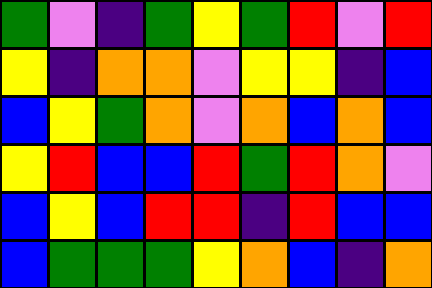[["green", "violet", "indigo", "green", "yellow", "green", "red", "violet", "red"], ["yellow", "indigo", "orange", "orange", "violet", "yellow", "yellow", "indigo", "blue"], ["blue", "yellow", "green", "orange", "violet", "orange", "blue", "orange", "blue"], ["yellow", "red", "blue", "blue", "red", "green", "red", "orange", "violet"], ["blue", "yellow", "blue", "red", "red", "indigo", "red", "blue", "blue"], ["blue", "green", "green", "green", "yellow", "orange", "blue", "indigo", "orange"]]